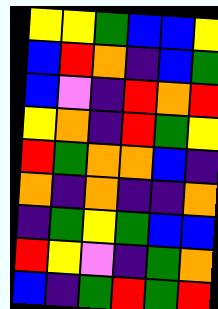[["yellow", "yellow", "green", "blue", "blue", "yellow"], ["blue", "red", "orange", "indigo", "blue", "green"], ["blue", "violet", "indigo", "red", "orange", "red"], ["yellow", "orange", "indigo", "red", "green", "yellow"], ["red", "green", "orange", "orange", "blue", "indigo"], ["orange", "indigo", "orange", "indigo", "indigo", "orange"], ["indigo", "green", "yellow", "green", "blue", "blue"], ["red", "yellow", "violet", "indigo", "green", "orange"], ["blue", "indigo", "green", "red", "green", "red"]]